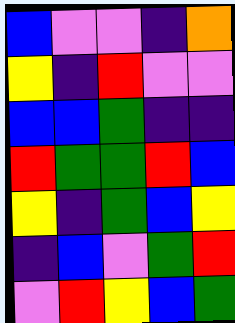[["blue", "violet", "violet", "indigo", "orange"], ["yellow", "indigo", "red", "violet", "violet"], ["blue", "blue", "green", "indigo", "indigo"], ["red", "green", "green", "red", "blue"], ["yellow", "indigo", "green", "blue", "yellow"], ["indigo", "blue", "violet", "green", "red"], ["violet", "red", "yellow", "blue", "green"]]